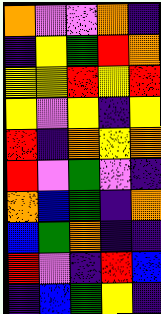[["orange", "violet", "violet", "orange", "indigo"], ["indigo", "yellow", "green", "red", "orange"], ["yellow", "yellow", "red", "yellow", "red"], ["yellow", "violet", "yellow", "indigo", "yellow"], ["red", "indigo", "orange", "yellow", "orange"], ["red", "violet", "green", "violet", "indigo"], ["orange", "blue", "green", "indigo", "orange"], ["blue", "green", "orange", "indigo", "indigo"], ["red", "violet", "indigo", "red", "blue"], ["indigo", "blue", "green", "yellow", "indigo"]]